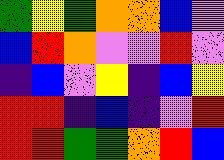[["green", "yellow", "green", "orange", "orange", "blue", "violet"], ["blue", "red", "orange", "violet", "violet", "red", "violet"], ["indigo", "blue", "violet", "yellow", "indigo", "blue", "yellow"], ["red", "red", "indigo", "blue", "indigo", "violet", "red"], ["red", "red", "green", "green", "orange", "red", "blue"]]